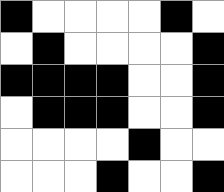[["black", "white", "white", "white", "white", "black", "white"], ["white", "black", "white", "white", "white", "white", "black"], ["black", "black", "black", "black", "white", "white", "black"], ["white", "black", "black", "black", "white", "white", "black"], ["white", "white", "white", "white", "black", "white", "white"], ["white", "white", "white", "black", "white", "white", "black"]]